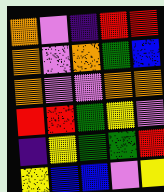[["orange", "violet", "indigo", "red", "red"], ["orange", "violet", "orange", "green", "blue"], ["orange", "violet", "violet", "orange", "orange"], ["red", "red", "green", "yellow", "violet"], ["indigo", "yellow", "green", "green", "red"], ["yellow", "blue", "blue", "violet", "yellow"]]